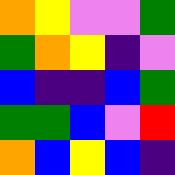[["orange", "yellow", "violet", "violet", "green"], ["green", "orange", "yellow", "indigo", "violet"], ["blue", "indigo", "indigo", "blue", "green"], ["green", "green", "blue", "violet", "red"], ["orange", "blue", "yellow", "blue", "indigo"]]